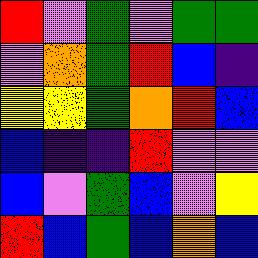[["red", "violet", "green", "violet", "green", "green"], ["violet", "orange", "green", "red", "blue", "indigo"], ["yellow", "yellow", "green", "orange", "red", "blue"], ["blue", "indigo", "indigo", "red", "violet", "violet"], ["blue", "violet", "green", "blue", "violet", "yellow"], ["red", "blue", "green", "blue", "orange", "blue"]]